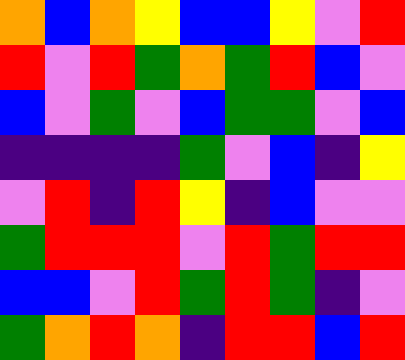[["orange", "blue", "orange", "yellow", "blue", "blue", "yellow", "violet", "red"], ["red", "violet", "red", "green", "orange", "green", "red", "blue", "violet"], ["blue", "violet", "green", "violet", "blue", "green", "green", "violet", "blue"], ["indigo", "indigo", "indigo", "indigo", "green", "violet", "blue", "indigo", "yellow"], ["violet", "red", "indigo", "red", "yellow", "indigo", "blue", "violet", "violet"], ["green", "red", "red", "red", "violet", "red", "green", "red", "red"], ["blue", "blue", "violet", "red", "green", "red", "green", "indigo", "violet"], ["green", "orange", "red", "orange", "indigo", "red", "red", "blue", "red"]]